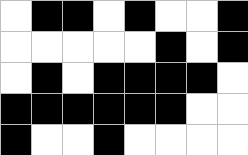[["white", "black", "black", "white", "black", "white", "white", "black"], ["white", "white", "white", "white", "white", "black", "white", "black"], ["white", "black", "white", "black", "black", "black", "black", "white"], ["black", "black", "black", "black", "black", "black", "white", "white"], ["black", "white", "white", "black", "white", "white", "white", "white"]]